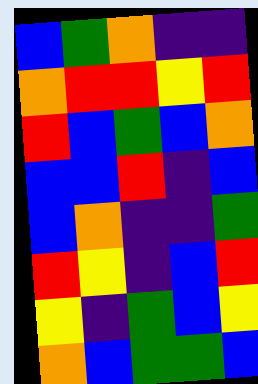[["blue", "green", "orange", "indigo", "indigo"], ["orange", "red", "red", "yellow", "red"], ["red", "blue", "green", "blue", "orange"], ["blue", "blue", "red", "indigo", "blue"], ["blue", "orange", "indigo", "indigo", "green"], ["red", "yellow", "indigo", "blue", "red"], ["yellow", "indigo", "green", "blue", "yellow"], ["orange", "blue", "green", "green", "blue"]]